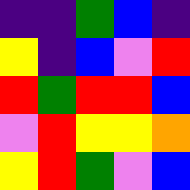[["indigo", "indigo", "green", "blue", "indigo"], ["yellow", "indigo", "blue", "violet", "red"], ["red", "green", "red", "red", "blue"], ["violet", "red", "yellow", "yellow", "orange"], ["yellow", "red", "green", "violet", "blue"]]